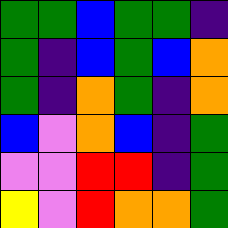[["green", "green", "blue", "green", "green", "indigo"], ["green", "indigo", "blue", "green", "blue", "orange"], ["green", "indigo", "orange", "green", "indigo", "orange"], ["blue", "violet", "orange", "blue", "indigo", "green"], ["violet", "violet", "red", "red", "indigo", "green"], ["yellow", "violet", "red", "orange", "orange", "green"]]